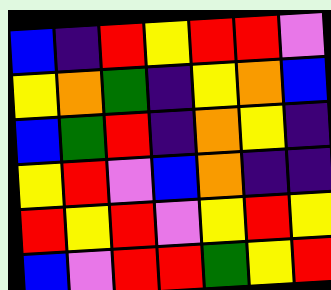[["blue", "indigo", "red", "yellow", "red", "red", "violet"], ["yellow", "orange", "green", "indigo", "yellow", "orange", "blue"], ["blue", "green", "red", "indigo", "orange", "yellow", "indigo"], ["yellow", "red", "violet", "blue", "orange", "indigo", "indigo"], ["red", "yellow", "red", "violet", "yellow", "red", "yellow"], ["blue", "violet", "red", "red", "green", "yellow", "red"]]